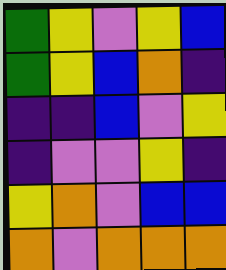[["green", "yellow", "violet", "yellow", "blue"], ["green", "yellow", "blue", "orange", "indigo"], ["indigo", "indigo", "blue", "violet", "yellow"], ["indigo", "violet", "violet", "yellow", "indigo"], ["yellow", "orange", "violet", "blue", "blue"], ["orange", "violet", "orange", "orange", "orange"]]